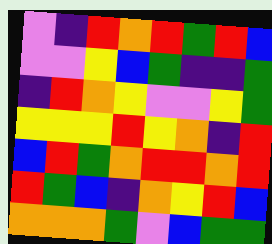[["violet", "indigo", "red", "orange", "red", "green", "red", "blue"], ["violet", "violet", "yellow", "blue", "green", "indigo", "indigo", "green"], ["indigo", "red", "orange", "yellow", "violet", "violet", "yellow", "green"], ["yellow", "yellow", "yellow", "red", "yellow", "orange", "indigo", "red"], ["blue", "red", "green", "orange", "red", "red", "orange", "red"], ["red", "green", "blue", "indigo", "orange", "yellow", "red", "blue"], ["orange", "orange", "orange", "green", "violet", "blue", "green", "green"]]